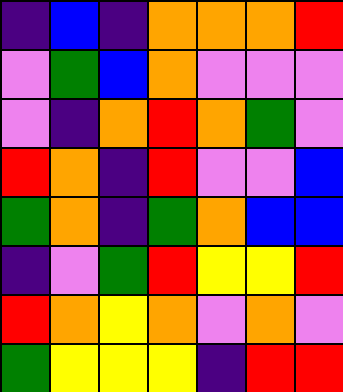[["indigo", "blue", "indigo", "orange", "orange", "orange", "red"], ["violet", "green", "blue", "orange", "violet", "violet", "violet"], ["violet", "indigo", "orange", "red", "orange", "green", "violet"], ["red", "orange", "indigo", "red", "violet", "violet", "blue"], ["green", "orange", "indigo", "green", "orange", "blue", "blue"], ["indigo", "violet", "green", "red", "yellow", "yellow", "red"], ["red", "orange", "yellow", "orange", "violet", "orange", "violet"], ["green", "yellow", "yellow", "yellow", "indigo", "red", "red"]]